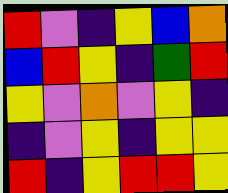[["red", "violet", "indigo", "yellow", "blue", "orange"], ["blue", "red", "yellow", "indigo", "green", "red"], ["yellow", "violet", "orange", "violet", "yellow", "indigo"], ["indigo", "violet", "yellow", "indigo", "yellow", "yellow"], ["red", "indigo", "yellow", "red", "red", "yellow"]]